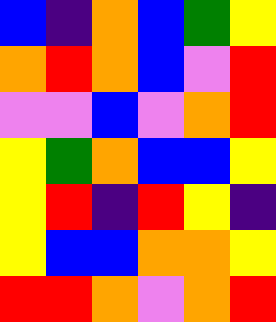[["blue", "indigo", "orange", "blue", "green", "yellow"], ["orange", "red", "orange", "blue", "violet", "red"], ["violet", "violet", "blue", "violet", "orange", "red"], ["yellow", "green", "orange", "blue", "blue", "yellow"], ["yellow", "red", "indigo", "red", "yellow", "indigo"], ["yellow", "blue", "blue", "orange", "orange", "yellow"], ["red", "red", "orange", "violet", "orange", "red"]]